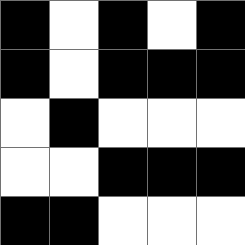[["black", "white", "black", "white", "black"], ["black", "white", "black", "black", "black"], ["white", "black", "white", "white", "white"], ["white", "white", "black", "black", "black"], ["black", "black", "white", "white", "white"]]